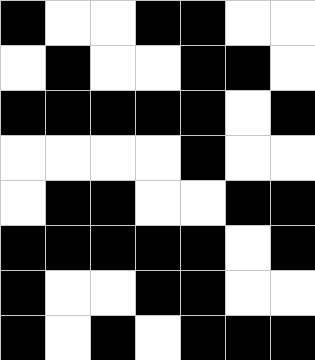[["black", "white", "white", "black", "black", "white", "white"], ["white", "black", "white", "white", "black", "black", "white"], ["black", "black", "black", "black", "black", "white", "black"], ["white", "white", "white", "white", "black", "white", "white"], ["white", "black", "black", "white", "white", "black", "black"], ["black", "black", "black", "black", "black", "white", "black"], ["black", "white", "white", "black", "black", "white", "white"], ["black", "white", "black", "white", "black", "black", "black"]]